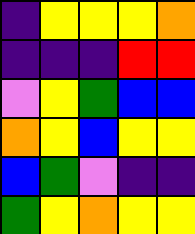[["indigo", "yellow", "yellow", "yellow", "orange"], ["indigo", "indigo", "indigo", "red", "red"], ["violet", "yellow", "green", "blue", "blue"], ["orange", "yellow", "blue", "yellow", "yellow"], ["blue", "green", "violet", "indigo", "indigo"], ["green", "yellow", "orange", "yellow", "yellow"]]